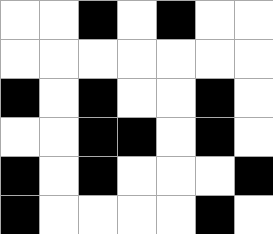[["white", "white", "black", "white", "black", "white", "white"], ["white", "white", "white", "white", "white", "white", "white"], ["black", "white", "black", "white", "white", "black", "white"], ["white", "white", "black", "black", "white", "black", "white"], ["black", "white", "black", "white", "white", "white", "black"], ["black", "white", "white", "white", "white", "black", "white"]]